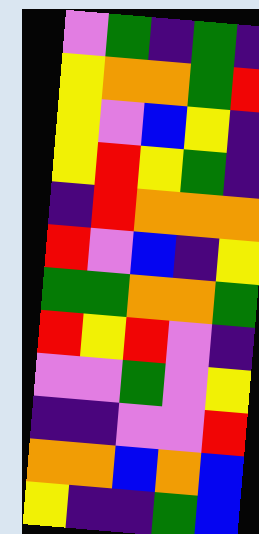[["violet", "green", "indigo", "green", "indigo"], ["yellow", "orange", "orange", "green", "red"], ["yellow", "violet", "blue", "yellow", "indigo"], ["yellow", "red", "yellow", "green", "indigo"], ["indigo", "red", "orange", "orange", "orange"], ["red", "violet", "blue", "indigo", "yellow"], ["green", "green", "orange", "orange", "green"], ["red", "yellow", "red", "violet", "indigo"], ["violet", "violet", "green", "violet", "yellow"], ["indigo", "indigo", "violet", "violet", "red"], ["orange", "orange", "blue", "orange", "blue"], ["yellow", "indigo", "indigo", "green", "blue"]]